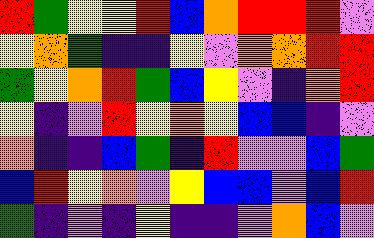[["red", "green", "yellow", "yellow", "red", "blue", "orange", "red", "red", "red", "violet"], ["yellow", "orange", "green", "indigo", "indigo", "yellow", "violet", "orange", "orange", "red", "red"], ["green", "yellow", "orange", "red", "green", "blue", "yellow", "violet", "indigo", "orange", "red"], ["yellow", "indigo", "violet", "red", "yellow", "orange", "yellow", "blue", "blue", "indigo", "violet"], ["orange", "indigo", "indigo", "blue", "green", "indigo", "red", "violet", "violet", "blue", "green"], ["blue", "red", "yellow", "orange", "violet", "yellow", "blue", "blue", "violet", "blue", "red"], ["green", "indigo", "violet", "indigo", "yellow", "indigo", "indigo", "violet", "orange", "blue", "violet"]]